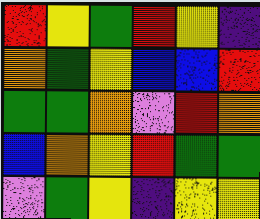[["red", "yellow", "green", "red", "yellow", "indigo"], ["orange", "green", "yellow", "blue", "blue", "red"], ["green", "green", "orange", "violet", "red", "orange"], ["blue", "orange", "yellow", "red", "green", "green"], ["violet", "green", "yellow", "indigo", "yellow", "yellow"]]